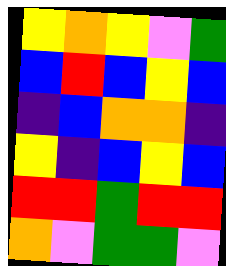[["yellow", "orange", "yellow", "violet", "green"], ["blue", "red", "blue", "yellow", "blue"], ["indigo", "blue", "orange", "orange", "indigo"], ["yellow", "indigo", "blue", "yellow", "blue"], ["red", "red", "green", "red", "red"], ["orange", "violet", "green", "green", "violet"]]